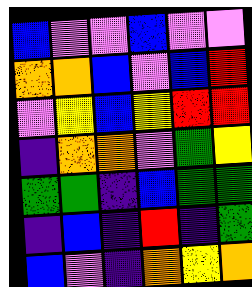[["blue", "violet", "violet", "blue", "violet", "violet"], ["orange", "orange", "blue", "violet", "blue", "red"], ["violet", "yellow", "blue", "yellow", "red", "red"], ["indigo", "orange", "orange", "violet", "green", "yellow"], ["green", "green", "indigo", "blue", "green", "green"], ["indigo", "blue", "indigo", "red", "indigo", "green"], ["blue", "violet", "indigo", "orange", "yellow", "orange"]]